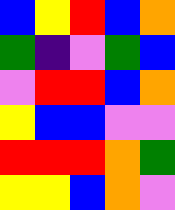[["blue", "yellow", "red", "blue", "orange"], ["green", "indigo", "violet", "green", "blue"], ["violet", "red", "red", "blue", "orange"], ["yellow", "blue", "blue", "violet", "violet"], ["red", "red", "red", "orange", "green"], ["yellow", "yellow", "blue", "orange", "violet"]]